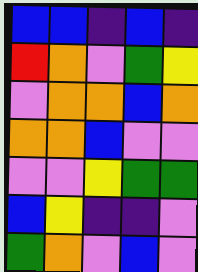[["blue", "blue", "indigo", "blue", "indigo"], ["red", "orange", "violet", "green", "yellow"], ["violet", "orange", "orange", "blue", "orange"], ["orange", "orange", "blue", "violet", "violet"], ["violet", "violet", "yellow", "green", "green"], ["blue", "yellow", "indigo", "indigo", "violet"], ["green", "orange", "violet", "blue", "violet"]]